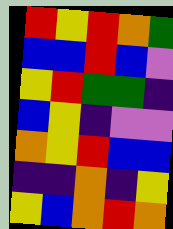[["red", "yellow", "red", "orange", "green"], ["blue", "blue", "red", "blue", "violet"], ["yellow", "red", "green", "green", "indigo"], ["blue", "yellow", "indigo", "violet", "violet"], ["orange", "yellow", "red", "blue", "blue"], ["indigo", "indigo", "orange", "indigo", "yellow"], ["yellow", "blue", "orange", "red", "orange"]]